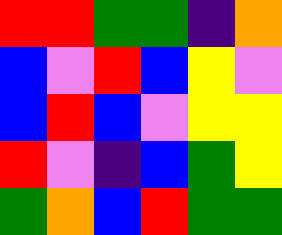[["red", "red", "green", "green", "indigo", "orange"], ["blue", "violet", "red", "blue", "yellow", "violet"], ["blue", "red", "blue", "violet", "yellow", "yellow"], ["red", "violet", "indigo", "blue", "green", "yellow"], ["green", "orange", "blue", "red", "green", "green"]]